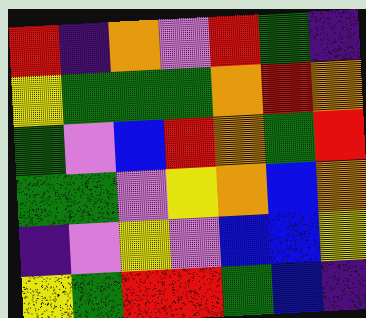[["red", "indigo", "orange", "violet", "red", "green", "indigo"], ["yellow", "green", "green", "green", "orange", "red", "orange"], ["green", "violet", "blue", "red", "orange", "green", "red"], ["green", "green", "violet", "yellow", "orange", "blue", "orange"], ["indigo", "violet", "yellow", "violet", "blue", "blue", "yellow"], ["yellow", "green", "red", "red", "green", "blue", "indigo"]]